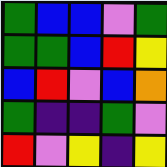[["green", "blue", "blue", "violet", "green"], ["green", "green", "blue", "red", "yellow"], ["blue", "red", "violet", "blue", "orange"], ["green", "indigo", "indigo", "green", "violet"], ["red", "violet", "yellow", "indigo", "yellow"]]